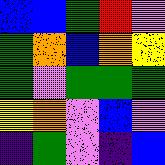[["blue", "blue", "green", "red", "violet"], ["green", "orange", "blue", "orange", "yellow"], ["green", "violet", "green", "green", "green"], ["yellow", "orange", "violet", "blue", "violet"], ["indigo", "green", "violet", "indigo", "blue"]]